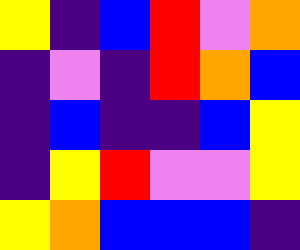[["yellow", "indigo", "blue", "red", "violet", "orange"], ["indigo", "violet", "indigo", "red", "orange", "blue"], ["indigo", "blue", "indigo", "indigo", "blue", "yellow"], ["indigo", "yellow", "red", "violet", "violet", "yellow"], ["yellow", "orange", "blue", "blue", "blue", "indigo"]]